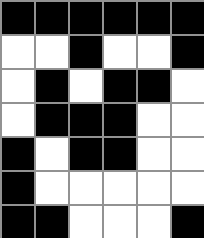[["black", "black", "black", "black", "black", "black"], ["white", "white", "black", "white", "white", "black"], ["white", "black", "white", "black", "black", "white"], ["white", "black", "black", "black", "white", "white"], ["black", "white", "black", "black", "white", "white"], ["black", "white", "white", "white", "white", "white"], ["black", "black", "white", "white", "white", "black"]]